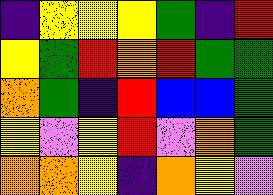[["indigo", "yellow", "yellow", "yellow", "green", "indigo", "red"], ["yellow", "green", "red", "orange", "red", "green", "green"], ["orange", "green", "indigo", "red", "blue", "blue", "green"], ["yellow", "violet", "yellow", "red", "violet", "orange", "green"], ["orange", "orange", "yellow", "indigo", "orange", "yellow", "violet"]]